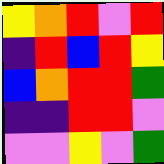[["yellow", "orange", "red", "violet", "red"], ["indigo", "red", "blue", "red", "yellow"], ["blue", "orange", "red", "red", "green"], ["indigo", "indigo", "red", "red", "violet"], ["violet", "violet", "yellow", "violet", "green"]]